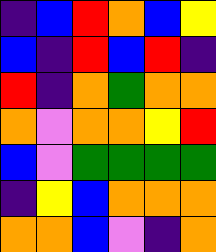[["indigo", "blue", "red", "orange", "blue", "yellow"], ["blue", "indigo", "red", "blue", "red", "indigo"], ["red", "indigo", "orange", "green", "orange", "orange"], ["orange", "violet", "orange", "orange", "yellow", "red"], ["blue", "violet", "green", "green", "green", "green"], ["indigo", "yellow", "blue", "orange", "orange", "orange"], ["orange", "orange", "blue", "violet", "indigo", "orange"]]